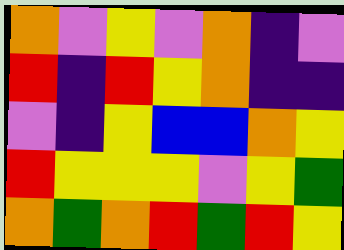[["orange", "violet", "yellow", "violet", "orange", "indigo", "violet"], ["red", "indigo", "red", "yellow", "orange", "indigo", "indigo"], ["violet", "indigo", "yellow", "blue", "blue", "orange", "yellow"], ["red", "yellow", "yellow", "yellow", "violet", "yellow", "green"], ["orange", "green", "orange", "red", "green", "red", "yellow"]]